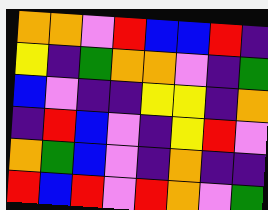[["orange", "orange", "violet", "red", "blue", "blue", "red", "indigo"], ["yellow", "indigo", "green", "orange", "orange", "violet", "indigo", "green"], ["blue", "violet", "indigo", "indigo", "yellow", "yellow", "indigo", "orange"], ["indigo", "red", "blue", "violet", "indigo", "yellow", "red", "violet"], ["orange", "green", "blue", "violet", "indigo", "orange", "indigo", "indigo"], ["red", "blue", "red", "violet", "red", "orange", "violet", "green"]]